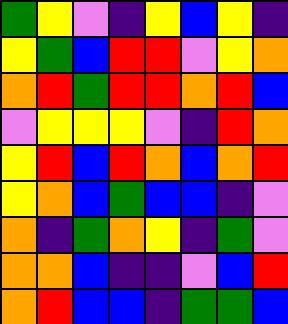[["green", "yellow", "violet", "indigo", "yellow", "blue", "yellow", "indigo"], ["yellow", "green", "blue", "red", "red", "violet", "yellow", "orange"], ["orange", "red", "green", "red", "red", "orange", "red", "blue"], ["violet", "yellow", "yellow", "yellow", "violet", "indigo", "red", "orange"], ["yellow", "red", "blue", "red", "orange", "blue", "orange", "red"], ["yellow", "orange", "blue", "green", "blue", "blue", "indigo", "violet"], ["orange", "indigo", "green", "orange", "yellow", "indigo", "green", "violet"], ["orange", "orange", "blue", "indigo", "indigo", "violet", "blue", "red"], ["orange", "red", "blue", "blue", "indigo", "green", "green", "blue"]]